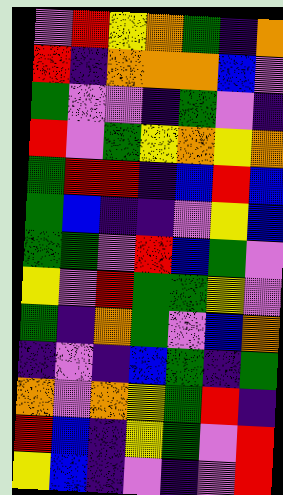[["violet", "red", "yellow", "orange", "green", "indigo", "orange"], ["red", "indigo", "orange", "orange", "orange", "blue", "violet"], ["green", "violet", "violet", "indigo", "green", "violet", "indigo"], ["red", "violet", "green", "yellow", "orange", "yellow", "orange"], ["green", "red", "red", "indigo", "blue", "red", "blue"], ["green", "blue", "indigo", "indigo", "violet", "yellow", "blue"], ["green", "green", "violet", "red", "blue", "green", "violet"], ["yellow", "violet", "red", "green", "green", "yellow", "violet"], ["green", "indigo", "orange", "green", "violet", "blue", "orange"], ["indigo", "violet", "indigo", "blue", "green", "indigo", "green"], ["orange", "violet", "orange", "yellow", "green", "red", "indigo"], ["red", "blue", "indigo", "yellow", "green", "violet", "red"], ["yellow", "blue", "indigo", "violet", "indigo", "violet", "red"]]